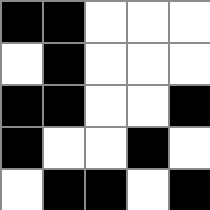[["black", "black", "white", "white", "white"], ["white", "black", "white", "white", "white"], ["black", "black", "white", "white", "black"], ["black", "white", "white", "black", "white"], ["white", "black", "black", "white", "black"]]